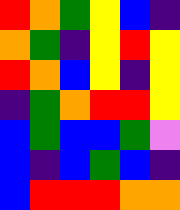[["red", "orange", "green", "yellow", "blue", "indigo"], ["orange", "green", "indigo", "yellow", "red", "yellow"], ["red", "orange", "blue", "yellow", "indigo", "yellow"], ["indigo", "green", "orange", "red", "red", "yellow"], ["blue", "green", "blue", "blue", "green", "violet"], ["blue", "indigo", "blue", "green", "blue", "indigo"], ["blue", "red", "red", "red", "orange", "orange"]]